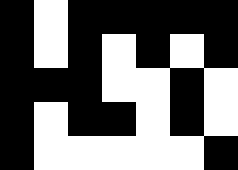[["black", "white", "black", "black", "black", "black", "black"], ["black", "white", "black", "white", "black", "white", "black"], ["black", "black", "black", "white", "white", "black", "white"], ["black", "white", "black", "black", "white", "black", "white"], ["black", "white", "white", "white", "white", "white", "black"]]